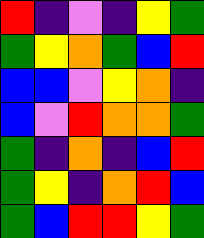[["red", "indigo", "violet", "indigo", "yellow", "green"], ["green", "yellow", "orange", "green", "blue", "red"], ["blue", "blue", "violet", "yellow", "orange", "indigo"], ["blue", "violet", "red", "orange", "orange", "green"], ["green", "indigo", "orange", "indigo", "blue", "red"], ["green", "yellow", "indigo", "orange", "red", "blue"], ["green", "blue", "red", "red", "yellow", "green"]]